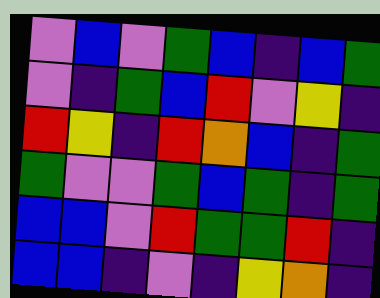[["violet", "blue", "violet", "green", "blue", "indigo", "blue", "green"], ["violet", "indigo", "green", "blue", "red", "violet", "yellow", "indigo"], ["red", "yellow", "indigo", "red", "orange", "blue", "indigo", "green"], ["green", "violet", "violet", "green", "blue", "green", "indigo", "green"], ["blue", "blue", "violet", "red", "green", "green", "red", "indigo"], ["blue", "blue", "indigo", "violet", "indigo", "yellow", "orange", "indigo"]]